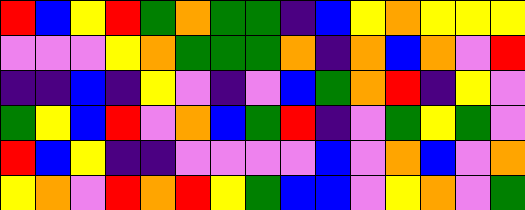[["red", "blue", "yellow", "red", "green", "orange", "green", "green", "indigo", "blue", "yellow", "orange", "yellow", "yellow", "yellow"], ["violet", "violet", "violet", "yellow", "orange", "green", "green", "green", "orange", "indigo", "orange", "blue", "orange", "violet", "red"], ["indigo", "indigo", "blue", "indigo", "yellow", "violet", "indigo", "violet", "blue", "green", "orange", "red", "indigo", "yellow", "violet"], ["green", "yellow", "blue", "red", "violet", "orange", "blue", "green", "red", "indigo", "violet", "green", "yellow", "green", "violet"], ["red", "blue", "yellow", "indigo", "indigo", "violet", "violet", "violet", "violet", "blue", "violet", "orange", "blue", "violet", "orange"], ["yellow", "orange", "violet", "red", "orange", "red", "yellow", "green", "blue", "blue", "violet", "yellow", "orange", "violet", "green"]]